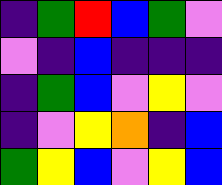[["indigo", "green", "red", "blue", "green", "violet"], ["violet", "indigo", "blue", "indigo", "indigo", "indigo"], ["indigo", "green", "blue", "violet", "yellow", "violet"], ["indigo", "violet", "yellow", "orange", "indigo", "blue"], ["green", "yellow", "blue", "violet", "yellow", "blue"]]